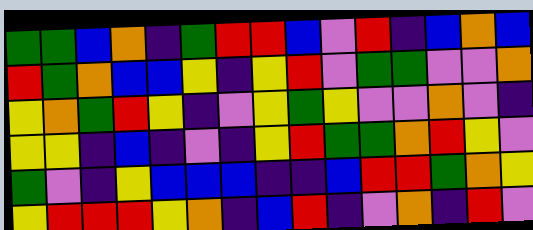[["green", "green", "blue", "orange", "indigo", "green", "red", "red", "blue", "violet", "red", "indigo", "blue", "orange", "blue"], ["red", "green", "orange", "blue", "blue", "yellow", "indigo", "yellow", "red", "violet", "green", "green", "violet", "violet", "orange"], ["yellow", "orange", "green", "red", "yellow", "indigo", "violet", "yellow", "green", "yellow", "violet", "violet", "orange", "violet", "indigo"], ["yellow", "yellow", "indigo", "blue", "indigo", "violet", "indigo", "yellow", "red", "green", "green", "orange", "red", "yellow", "violet"], ["green", "violet", "indigo", "yellow", "blue", "blue", "blue", "indigo", "indigo", "blue", "red", "red", "green", "orange", "yellow"], ["yellow", "red", "red", "red", "yellow", "orange", "indigo", "blue", "red", "indigo", "violet", "orange", "indigo", "red", "violet"]]